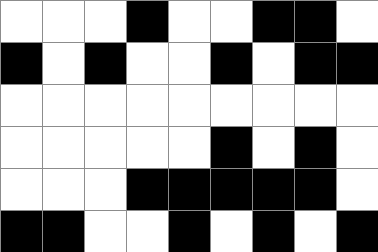[["white", "white", "white", "black", "white", "white", "black", "black", "white"], ["black", "white", "black", "white", "white", "black", "white", "black", "black"], ["white", "white", "white", "white", "white", "white", "white", "white", "white"], ["white", "white", "white", "white", "white", "black", "white", "black", "white"], ["white", "white", "white", "black", "black", "black", "black", "black", "white"], ["black", "black", "white", "white", "black", "white", "black", "white", "black"]]